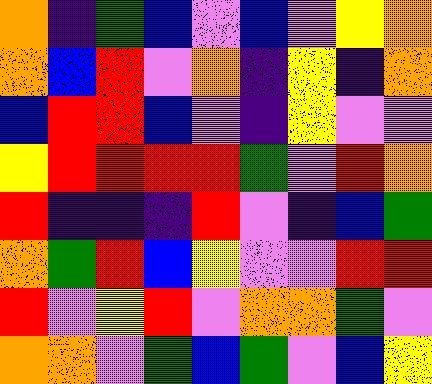[["orange", "indigo", "green", "blue", "violet", "blue", "violet", "yellow", "orange"], ["orange", "blue", "red", "violet", "orange", "indigo", "yellow", "indigo", "orange"], ["blue", "red", "red", "blue", "violet", "indigo", "yellow", "violet", "violet"], ["yellow", "red", "red", "red", "red", "green", "violet", "red", "orange"], ["red", "indigo", "indigo", "indigo", "red", "violet", "indigo", "blue", "green"], ["orange", "green", "red", "blue", "yellow", "violet", "violet", "red", "red"], ["red", "violet", "yellow", "red", "violet", "orange", "orange", "green", "violet"], ["orange", "orange", "violet", "green", "blue", "green", "violet", "blue", "yellow"]]